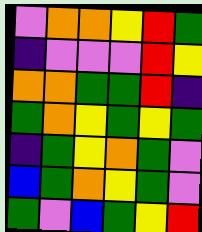[["violet", "orange", "orange", "yellow", "red", "green"], ["indigo", "violet", "violet", "violet", "red", "yellow"], ["orange", "orange", "green", "green", "red", "indigo"], ["green", "orange", "yellow", "green", "yellow", "green"], ["indigo", "green", "yellow", "orange", "green", "violet"], ["blue", "green", "orange", "yellow", "green", "violet"], ["green", "violet", "blue", "green", "yellow", "red"]]